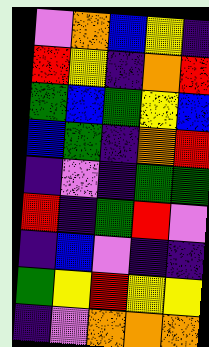[["violet", "orange", "blue", "yellow", "indigo"], ["red", "yellow", "indigo", "orange", "red"], ["green", "blue", "green", "yellow", "blue"], ["blue", "green", "indigo", "orange", "red"], ["indigo", "violet", "indigo", "green", "green"], ["red", "indigo", "green", "red", "violet"], ["indigo", "blue", "violet", "indigo", "indigo"], ["green", "yellow", "red", "yellow", "yellow"], ["indigo", "violet", "orange", "orange", "orange"]]